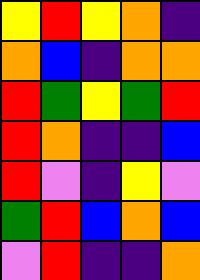[["yellow", "red", "yellow", "orange", "indigo"], ["orange", "blue", "indigo", "orange", "orange"], ["red", "green", "yellow", "green", "red"], ["red", "orange", "indigo", "indigo", "blue"], ["red", "violet", "indigo", "yellow", "violet"], ["green", "red", "blue", "orange", "blue"], ["violet", "red", "indigo", "indigo", "orange"]]